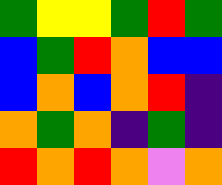[["green", "yellow", "yellow", "green", "red", "green"], ["blue", "green", "red", "orange", "blue", "blue"], ["blue", "orange", "blue", "orange", "red", "indigo"], ["orange", "green", "orange", "indigo", "green", "indigo"], ["red", "orange", "red", "orange", "violet", "orange"]]